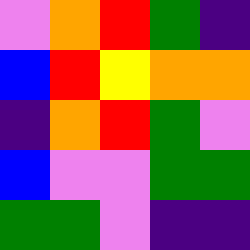[["violet", "orange", "red", "green", "indigo"], ["blue", "red", "yellow", "orange", "orange"], ["indigo", "orange", "red", "green", "violet"], ["blue", "violet", "violet", "green", "green"], ["green", "green", "violet", "indigo", "indigo"]]